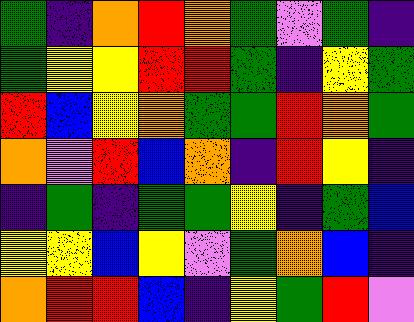[["green", "indigo", "orange", "red", "orange", "green", "violet", "green", "indigo"], ["green", "yellow", "yellow", "red", "red", "green", "indigo", "yellow", "green"], ["red", "blue", "yellow", "orange", "green", "green", "red", "orange", "green"], ["orange", "violet", "red", "blue", "orange", "indigo", "red", "yellow", "indigo"], ["indigo", "green", "indigo", "green", "green", "yellow", "indigo", "green", "blue"], ["yellow", "yellow", "blue", "yellow", "violet", "green", "orange", "blue", "indigo"], ["orange", "red", "red", "blue", "indigo", "yellow", "green", "red", "violet"]]